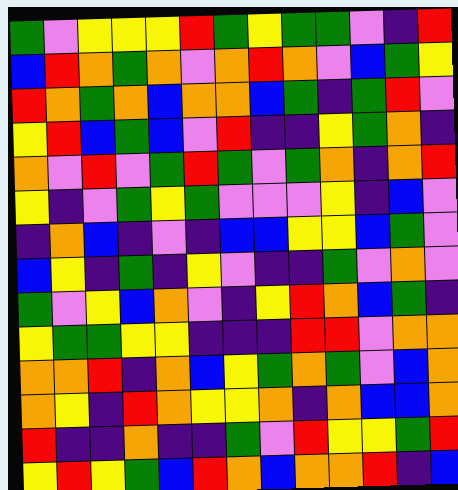[["green", "violet", "yellow", "yellow", "yellow", "red", "green", "yellow", "green", "green", "violet", "indigo", "red"], ["blue", "red", "orange", "green", "orange", "violet", "orange", "red", "orange", "violet", "blue", "green", "yellow"], ["red", "orange", "green", "orange", "blue", "orange", "orange", "blue", "green", "indigo", "green", "red", "violet"], ["yellow", "red", "blue", "green", "blue", "violet", "red", "indigo", "indigo", "yellow", "green", "orange", "indigo"], ["orange", "violet", "red", "violet", "green", "red", "green", "violet", "green", "orange", "indigo", "orange", "red"], ["yellow", "indigo", "violet", "green", "yellow", "green", "violet", "violet", "violet", "yellow", "indigo", "blue", "violet"], ["indigo", "orange", "blue", "indigo", "violet", "indigo", "blue", "blue", "yellow", "yellow", "blue", "green", "violet"], ["blue", "yellow", "indigo", "green", "indigo", "yellow", "violet", "indigo", "indigo", "green", "violet", "orange", "violet"], ["green", "violet", "yellow", "blue", "orange", "violet", "indigo", "yellow", "red", "orange", "blue", "green", "indigo"], ["yellow", "green", "green", "yellow", "yellow", "indigo", "indigo", "indigo", "red", "red", "violet", "orange", "orange"], ["orange", "orange", "red", "indigo", "orange", "blue", "yellow", "green", "orange", "green", "violet", "blue", "orange"], ["orange", "yellow", "indigo", "red", "orange", "yellow", "yellow", "orange", "indigo", "orange", "blue", "blue", "orange"], ["red", "indigo", "indigo", "orange", "indigo", "indigo", "green", "violet", "red", "yellow", "yellow", "green", "red"], ["yellow", "red", "yellow", "green", "blue", "red", "orange", "blue", "orange", "orange", "red", "indigo", "blue"]]